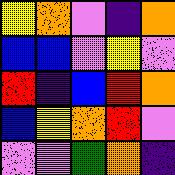[["yellow", "orange", "violet", "indigo", "orange"], ["blue", "blue", "violet", "yellow", "violet"], ["red", "indigo", "blue", "red", "orange"], ["blue", "yellow", "orange", "red", "violet"], ["violet", "violet", "green", "orange", "indigo"]]